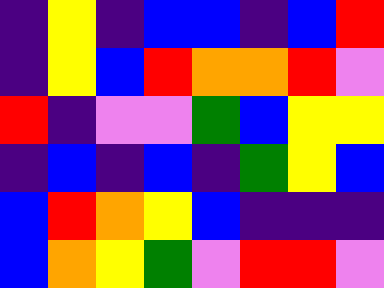[["indigo", "yellow", "indigo", "blue", "blue", "indigo", "blue", "red"], ["indigo", "yellow", "blue", "red", "orange", "orange", "red", "violet"], ["red", "indigo", "violet", "violet", "green", "blue", "yellow", "yellow"], ["indigo", "blue", "indigo", "blue", "indigo", "green", "yellow", "blue"], ["blue", "red", "orange", "yellow", "blue", "indigo", "indigo", "indigo"], ["blue", "orange", "yellow", "green", "violet", "red", "red", "violet"]]